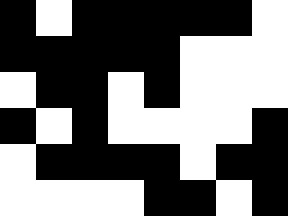[["black", "white", "black", "black", "black", "black", "black", "white"], ["black", "black", "black", "black", "black", "white", "white", "white"], ["white", "black", "black", "white", "black", "white", "white", "white"], ["black", "white", "black", "white", "white", "white", "white", "black"], ["white", "black", "black", "black", "black", "white", "black", "black"], ["white", "white", "white", "white", "black", "black", "white", "black"]]